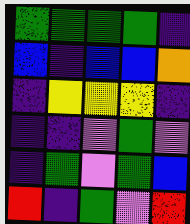[["green", "green", "green", "green", "indigo"], ["blue", "indigo", "blue", "blue", "orange"], ["indigo", "yellow", "yellow", "yellow", "indigo"], ["indigo", "indigo", "violet", "green", "violet"], ["indigo", "green", "violet", "green", "blue"], ["red", "indigo", "green", "violet", "red"]]